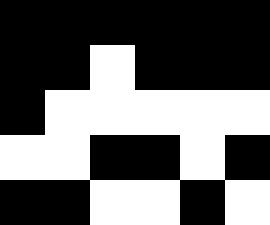[["black", "black", "black", "black", "black", "black"], ["black", "black", "white", "black", "black", "black"], ["black", "white", "white", "white", "white", "white"], ["white", "white", "black", "black", "white", "black"], ["black", "black", "white", "white", "black", "white"]]